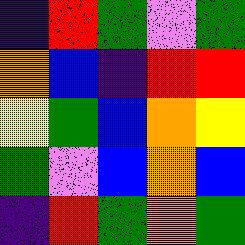[["indigo", "red", "green", "violet", "green"], ["orange", "blue", "indigo", "red", "red"], ["yellow", "green", "blue", "orange", "yellow"], ["green", "violet", "blue", "orange", "blue"], ["indigo", "red", "green", "orange", "green"]]